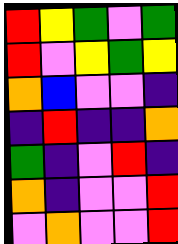[["red", "yellow", "green", "violet", "green"], ["red", "violet", "yellow", "green", "yellow"], ["orange", "blue", "violet", "violet", "indigo"], ["indigo", "red", "indigo", "indigo", "orange"], ["green", "indigo", "violet", "red", "indigo"], ["orange", "indigo", "violet", "violet", "red"], ["violet", "orange", "violet", "violet", "red"]]